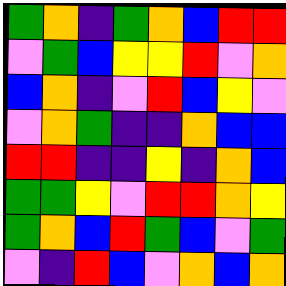[["green", "orange", "indigo", "green", "orange", "blue", "red", "red"], ["violet", "green", "blue", "yellow", "yellow", "red", "violet", "orange"], ["blue", "orange", "indigo", "violet", "red", "blue", "yellow", "violet"], ["violet", "orange", "green", "indigo", "indigo", "orange", "blue", "blue"], ["red", "red", "indigo", "indigo", "yellow", "indigo", "orange", "blue"], ["green", "green", "yellow", "violet", "red", "red", "orange", "yellow"], ["green", "orange", "blue", "red", "green", "blue", "violet", "green"], ["violet", "indigo", "red", "blue", "violet", "orange", "blue", "orange"]]